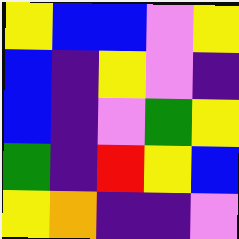[["yellow", "blue", "blue", "violet", "yellow"], ["blue", "indigo", "yellow", "violet", "indigo"], ["blue", "indigo", "violet", "green", "yellow"], ["green", "indigo", "red", "yellow", "blue"], ["yellow", "orange", "indigo", "indigo", "violet"]]